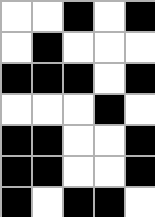[["white", "white", "black", "white", "black"], ["white", "black", "white", "white", "white"], ["black", "black", "black", "white", "black"], ["white", "white", "white", "black", "white"], ["black", "black", "white", "white", "black"], ["black", "black", "white", "white", "black"], ["black", "white", "black", "black", "white"]]